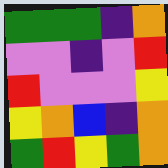[["green", "green", "green", "indigo", "orange"], ["violet", "violet", "indigo", "violet", "red"], ["red", "violet", "violet", "violet", "yellow"], ["yellow", "orange", "blue", "indigo", "orange"], ["green", "red", "yellow", "green", "orange"]]